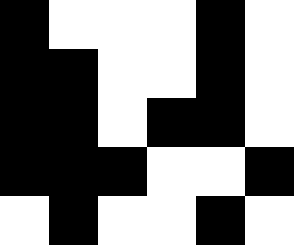[["black", "white", "white", "white", "black", "white"], ["black", "black", "white", "white", "black", "white"], ["black", "black", "white", "black", "black", "white"], ["black", "black", "black", "white", "white", "black"], ["white", "black", "white", "white", "black", "white"]]